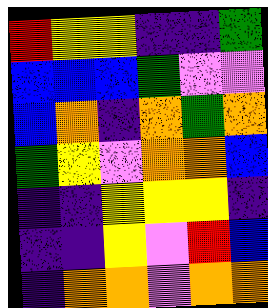[["red", "yellow", "yellow", "indigo", "indigo", "green"], ["blue", "blue", "blue", "green", "violet", "violet"], ["blue", "orange", "indigo", "orange", "green", "orange"], ["green", "yellow", "violet", "orange", "orange", "blue"], ["indigo", "indigo", "yellow", "yellow", "yellow", "indigo"], ["indigo", "indigo", "yellow", "violet", "red", "blue"], ["indigo", "orange", "orange", "violet", "orange", "orange"]]